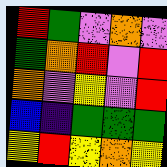[["red", "green", "violet", "orange", "violet"], ["green", "orange", "red", "violet", "red"], ["orange", "violet", "yellow", "violet", "red"], ["blue", "indigo", "green", "green", "green"], ["yellow", "red", "yellow", "orange", "yellow"]]